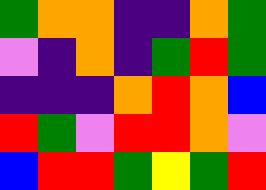[["green", "orange", "orange", "indigo", "indigo", "orange", "green"], ["violet", "indigo", "orange", "indigo", "green", "red", "green"], ["indigo", "indigo", "indigo", "orange", "red", "orange", "blue"], ["red", "green", "violet", "red", "red", "orange", "violet"], ["blue", "red", "red", "green", "yellow", "green", "red"]]